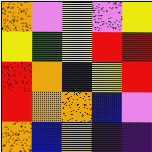[["orange", "violet", "yellow", "violet", "yellow"], ["yellow", "green", "yellow", "red", "red"], ["red", "orange", "blue", "yellow", "red"], ["red", "orange", "orange", "blue", "violet"], ["orange", "blue", "orange", "indigo", "indigo"]]